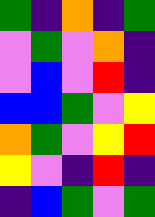[["green", "indigo", "orange", "indigo", "green"], ["violet", "green", "violet", "orange", "indigo"], ["violet", "blue", "violet", "red", "indigo"], ["blue", "blue", "green", "violet", "yellow"], ["orange", "green", "violet", "yellow", "red"], ["yellow", "violet", "indigo", "red", "indigo"], ["indigo", "blue", "green", "violet", "green"]]